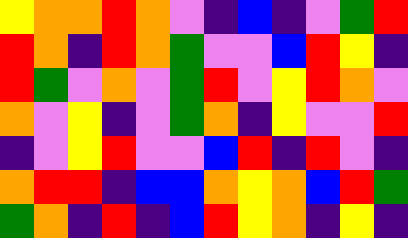[["yellow", "orange", "orange", "red", "orange", "violet", "indigo", "blue", "indigo", "violet", "green", "red"], ["red", "orange", "indigo", "red", "orange", "green", "violet", "violet", "blue", "red", "yellow", "indigo"], ["red", "green", "violet", "orange", "violet", "green", "red", "violet", "yellow", "red", "orange", "violet"], ["orange", "violet", "yellow", "indigo", "violet", "green", "orange", "indigo", "yellow", "violet", "violet", "red"], ["indigo", "violet", "yellow", "red", "violet", "violet", "blue", "red", "indigo", "red", "violet", "indigo"], ["orange", "red", "red", "indigo", "blue", "blue", "orange", "yellow", "orange", "blue", "red", "green"], ["green", "orange", "indigo", "red", "indigo", "blue", "red", "yellow", "orange", "indigo", "yellow", "indigo"]]